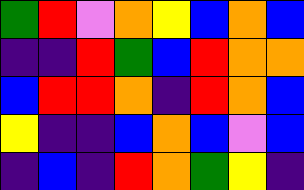[["green", "red", "violet", "orange", "yellow", "blue", "orange", "blue"], ["indigo", "indigo", "red", "green", "blue", "red", "orange", "orange"], ["blue", "red", "red", "orange", "indigo", "red", "orange", "blue"], ["yellow", "indigo", "indigo", "blue", "orange", "blue", "violet", "blue"], ["indigo", "blue", "indigo", "red", "orange", "green", "yellow", "indigo"]]